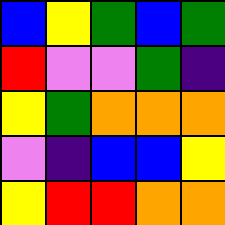[["blue", "yellow", "green", "blue", "green"], ["red", "violet", "violet", "green", "indigo"], ["yellow", "green", "orange", "orange", "orange"], ["violet", "indigo", "blue", "blue", "yellow"], ["yellow", "red", "red", "orange", "orange"]]